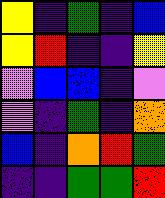[["yellow", "indigo", "green", "indigo", "blue"], ["yellow", "red", "indigo", "indigo", "yellow"], ["violet", "blue", "blue", "indigo", "violet"], ["violet", "indigo", "green", "indigo", "orange"], ["blue", "indigo", "orange", "red", "green"], ["indigo", "indigo", "green", "green", "red"]]